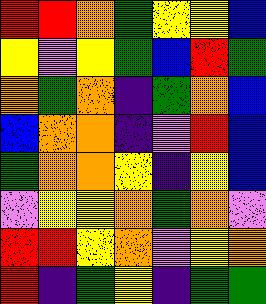[["red", "red", "orange", "green", "yellow", "yellow", "blue"], ["yellow", "violet", "yellow", "green", "blue", "red", "green"], ["orange", "green", "orange", "indigo", "green", "orange", "blue"], ["blue", "orange", "orange", "indigo", "violet", "red", "blue"], ["green", "orange", "orange", "yellow", "indigo", "yellow", "blue"], ["violet", "yellow", "yellow", "orange", "green", "orange", "violet"], ["red", "red", "yellow", "orange", "violet", "yellow", "orange"], ["red", "indigo", "green", "yellow", "indigo", "green", "green"]]